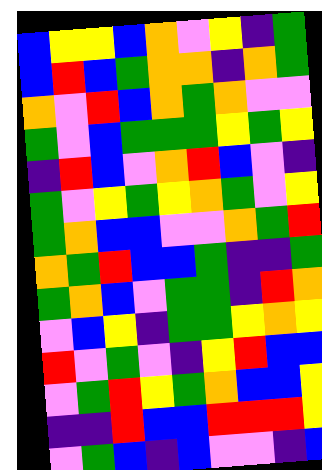[["blue", "yellow", "yellow", "blue", "orange", "violet", "yellow", "indigo", "green"], ["blue", "red", "blue", "green", "orange", "orange", "indigo", "orange", "green"], ["orange", "violet", "red", "blue", "orange", "green", "orange", "violet", "violet"], ["green", "violet", "blue", "green", "green", "green", "yellow", "green", "yellow"], ["indigo", "red", "blue", "violet", "orange", "red", "blue", "violet", "indigo"], ["green", "violet", "yellow", "green", "yellow", "orange", "green", "violet", "yellow"], ["green", "orange", "blue", "blue", "violet", "violet", "orange", "green", "red"], ["orange", "green", "red", "blue", "blue", "green", "indigo", "indigo", "green"], ["green", "orange", "blue", "violet", "green", "green", "indigo", "red", "orange"], ["violet", "blue", "yellow", "indigo", "green", "green", "yellow", "orange", "yellow"], ["red", "violet", "green", "violet", "indigo", "yellow", "red", "blue", "blue"], ["violet", "green", "red", "yellow", "green", "orange", "blue", "blue", "yellow"], ["indigo", "indigo", "red", "blue", "blue", "red", "red", "red", "yellow"], ["violet", "green", "blue", "indigo", "blue", "violet", "violet", "indigo", "blue"]]